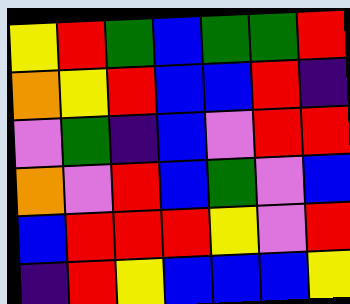[["yellow", "red", "green", "blue", "green", "green", "red"], ["orange", "yellow", "red", "blue", "blue", "red", "indigo"], ["violet", "green", "indigo", "blue", "violet", "red", "red"], ["orange", "violet", "red", "blue", "green", "violet", "blue"], ["blue", "red", "red", "red", "yellow", "violet", "red"], ["indigo", "red", "yellow", "blue", "blue", "blue", "yellow"]]